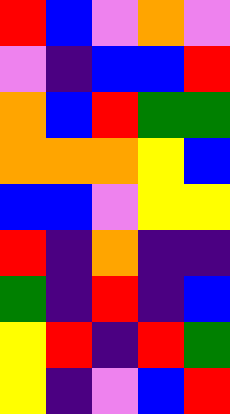[["red", "blue", "violet", "orange", "violet"], ["violet", "indigo", "blue", "blue", "red"], ["orange", "blue", "red", "green", "green"], ["orange", "orange", "orange", "yellow", "blue"], ["blue", "blue", "violet", "yellow", "yellow"], ["red", "indigo", "orange", "indigo", "indigo"], ["green", "indigo", "red", "indigo", "blue"], ["yellow", "red", "indigo", "red", "green"], ["yellow", "indigo", "violet", "blue", "red"]]